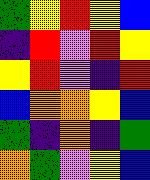[["green", "yellow", "red", "yellow", "blue"], ["indigo", "red", "violet", "red", "yellow"], ["yellow", "red", "violet", "indigo", "red"], ["blue", "orange", "orange", "yellow", "blue"], ["green", "indigo", "orange", "indigo", "green"], ["orange", "green", "violet", "yellow", "blue"]]